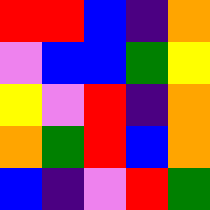[["red", "red", "blue", "indigo", "orange"], ["violet", "blue", "blue", "green", "yellow"], ["yellow", "violet", "red", "indigo", "orange"], ["orange", "green", "red", "blue", "orange"], ["blue", "indigo", "violet", "red", "green"]]